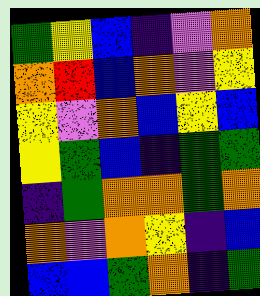[["green", "yellow", "blue", "indigo", "violet", "orange"], ["orange", "red", "blue", "orange", "violet", "yellow"], ["yellow", "violet", "orange", "blue", "yellow", "blue"], ["yellow", "green", "blue", "indigo", "green", "green"], ["indigo", "green", "orange", "orange", "green", "orange"], ["orange", "violet", "orange", "yellow", "indigo", "blue"], ["blue", "blue", "green", "orange", "indigo", "green"]]